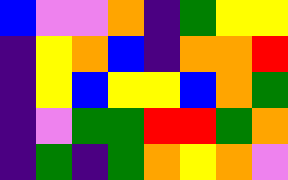[["blue", "violet", "violet", "orange", "indigo", "green", "yellow", "yellow"], ["indigo", "yellow", "orange", "blue", "indigo", "orange", "orange", "red"], ["indigo", "yellow", "blue", "yellow", "yellow", "blue", "orange", "green"], ["indigo", "violet", "green", "green", "red", "red", "green", "orange"], ["indigo", "green", "indigo", "green", "orange", "yellow", "orange", "violet"]]